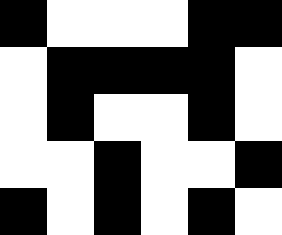[["black", "white", "white", "white", "black", "black"], ["white", "black", "black", "black", "black", "white"], ["white", "black", "white", "white", "black", "white"], ["white", "white", "black", "white", "white", "black"], ["black", "white", "black", "white", "black", "white"]]